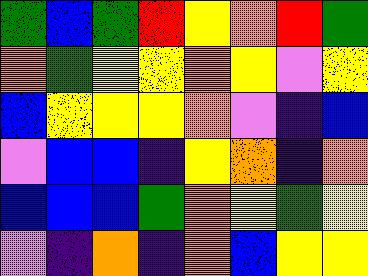[["green", "blue", "green", "red", "yellow", "orange", "red", "green"], ["orange", "green", "yellow", "yellow", "orange", "yellow", "violet", "yellow"], ["blue", "yellow", "yellow", "yellow", "orange", "violet", "indigo", "blue"], ["violet", "blue", "blue", "indigo", "yellow", "orange", "indigo", "orange"], ["blue", "blue", "blue", "green", "orange", "yellow", "green", "yellow"], ["violet", "indigo", "orange", "indigo", "orange", "blue", "yellow", "yellow"]]